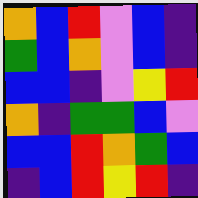[["orange", "blue", "red", "violet", "blue", "indigo"], ["green", "blue", "orange", "violet", "blue", "indigo"], ["blue", "blue", "indigo", "violet", "yellow", "red"], ["orange", "indigo", "green", "green", "blue", "violet"], ["blue", "blue", "red", "orange", "green", "blue"], ["indigo", "blue", "red", "yellow", "red", "indigo"]]